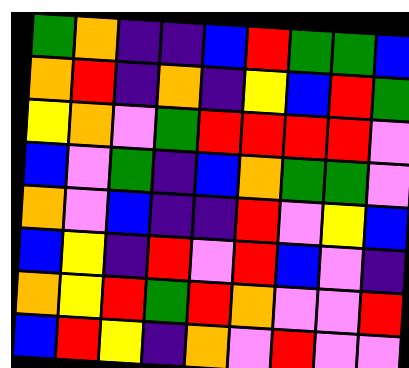[["green", "orange", "indigo", "indigo", "blue", "red", "green", "green", "blue"], ["orange", "red", "indigo", "orange", "indigo", "yellow", "blue", "red", "green"], ["yellow", "orange", "violet", "green", "red", "red", "red", "red", "violet"], ["blue", "violet", "green", "indigo", "blue", "orange", "green", "green", "violet"], ["orange", "violet", "blue", "indigo", "indigo", "red", "violet", "yellow", "blue"], ["blue", "yellow", "indigo", "red", "violet", "red", "blue", "violet", "indigo"], ["orange", "yellow", "red", "green", "red", "orange", "violet", "violet", "red"], ["blue", "red", "yellow", "indigo", "orange", "violet", "red", "violet", "violet"]]